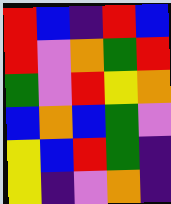[["red", "blue", "indigo", "red", "blue"], ["red", "violet", "orange", "green", "red"], ["green", "violet", "red", "yellow", "orange"], ["blue", "orange", "blue", "green", "violet"], ["yellow", "blue", "red", "green", "indigo"], ["yellow", "indigo", "violet", "orange", "indigo"]]